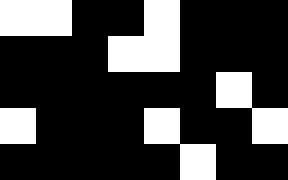[["white", "white", "black", "black", "white", "black", "black", "black"], ["black", "black", "black", "white", "white", "black", "black", "black"], ["black", "black", "black", "black", "black", "black", "white", "black"], ["white", "black", "black", "black", "white", "black", "black", "white"], ["black", "black", "black", "black", "black", "white", "black", "black"]]